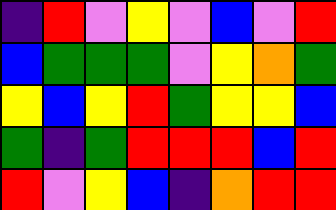[["indigo", "red", "violet", "yellow", "violet", "blue", "violet", "red"], ["blue", "green", "green", "green", "violet", "yellow", "orange", "green"], ["yellow", "blue", "yellow", "red", "green", "yellow", "yellow", "blue"], ["green", "indigo", "green", "red", "red", "red", "blue", "red"], ["red", "violet", "yellow", "blue", "indigo", "orange", "red", "red"]]